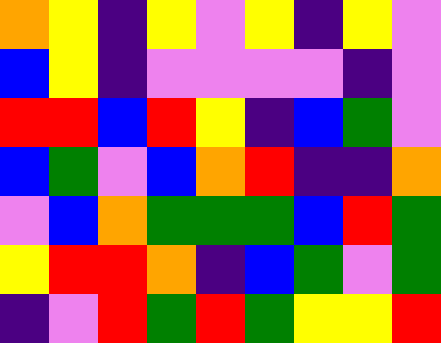[["orange", "yellow", "indigo", "yellow", "violet", "yellow", "indigo", "yellow", "violet"], ["blue", "yellow", "indigo", "violet", "violet", "violet", "violet", "indigo", "violet"], ["red", "red", "blue", "red", "yellow", "indigo", "blue", "green", "violet"], ["blue", "green", "violet", "blue", "orange", "red", "indigo", "indigo", "orange"], ["violet", "blue", "orange", "green", "green", "green", "blue", "red", "green"], ["yellow", "red", "red", "orange", "indigo", "blue", "green", "violet", "green"], ["indigo", "violet", "red", "green", "red", "green", "yellow", "yellow", "red"]]